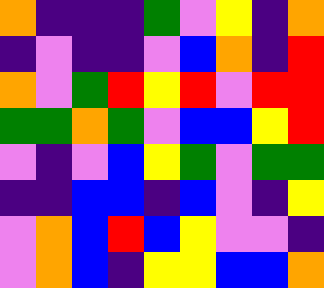[["orange", "indigo", "indigo", "indigo", "green", "violet", "yellow", "indigo", "orange"], ["indigo", "violet", "indigo", "indigo", "violet", "blue", "orange", "indigo", "red"], ["orange", "violet", "green", "red", "yellow", "red", "violet", "red", "red"], ["green", "green", "orange", "green", "violet", "blue", "blue", "yellow", "red"], ["violet", "indigo", "violet", "blue", "yellow", "green", "violet", "green", "green"], ["indigo", "indigo", "blue", "blue", "indigo", "blue", "violet", "indigo", "yellow"], ["violet", "orange", "blue", "red", "blue", "yellow", "violet", "violet", "indigo"], ["violet", "orange", "blue", "indigo", "yellow", "yellow", "blue", "blue", "orange"]]